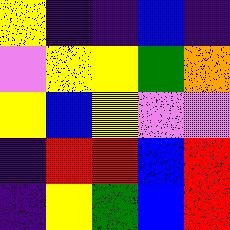[["yellow", "indigo", "indigo", "blue", "indigo"], ["violet", "yellow", "yellow", "green", "orange"], ["yellow", "blue", "yellow", "violet", "violet"], ["indigo", "red", "red", "blue", "red"], ["indigo", "yellow", "green", "blue", "red"]]